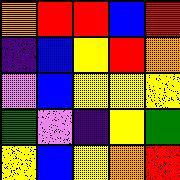[["orange", "red", "red", "blue", "red"], ["indigo", "blue", "yellow", "red", "orange"], ["violet", "blue", "yellow", "yellow", "yellow"], ["green", "violet", "indigo", "yellow", "green"], ["yellow", "blue", "yellow", "orange", "red"]]